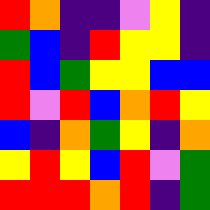[["red", "orange", "indigo", "indigo", "violet", "yellow", "indigo"], ["green", "blue", "indigo", "red", "yellow", "yellow", "indigo"], ["red", "blue", "green", "yellow", "yellow", "blue", "blue"], ["red", "violet", "red", "blue", "orange", "red", "yellow"], ["blue", "indigo", "orange", "green", "yellow", "indigo", "orange"], ["yellow", "red", "yellow", "blue", "red", "violet", "green"], ["red", "red", "red", "orange", "red", "indigo", "green"]]